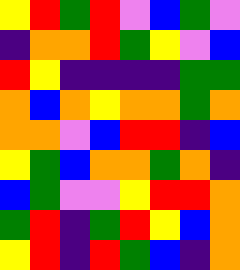[["yellow", "red", "green", "red", "violet", "blue", "green", "violet"], ["indigo", "orange", "orange", "red", "green", "yellow", "violet", "blue"], ["red", "yellow", "indigo", "indigo", "indigo", "indigo", "green", "green"], ["orange", "blue", "orange", "yellow", "orange", "orange", "green", "orange"], ["orange", "orange", "violet", "blue", "red", "red", "indigo", "blue"], ["yellow", "green", "blue", "orange", "orange", "green", "orange", "indigo"], ["blue", "green", "violet", "violet", "yellow", "red", "red", "orange"], ["green", "red", "indigo", "green", "red", "yellow", "blue", "orange"], ["yellow", "red", "indigo", "red", "green", "blue", "indigo", "orange"]]